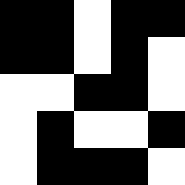[["black", "black", "white", "black", "black"], ["black", "black", "white", "black", "white"], ["white", "white", "black", "black", "white"], ["white", "black", "white", "white", "black"], ["white", "black", "black", "black", "white"]]